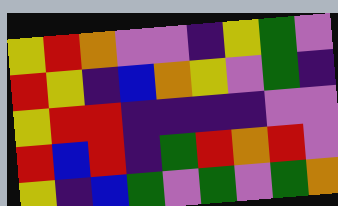[["yellow", "red", "orange", "violet", "violet", "indigo", "yellow", "green", "violet"], ["red", "yellow", "indigo", "blue", "orange", "yellow", "violet", "green", "indigo"], ["yellow", "red", "red", "indigo", "indigo", "indigo", "indigo", "violet", "violet"], ["red", "blue", "red", "indigo", "green", "red", "orange", "red", "violet"], ["yellow", "indigo", "blue", "green", "violet", "green", "violet", "green", "orange"]]